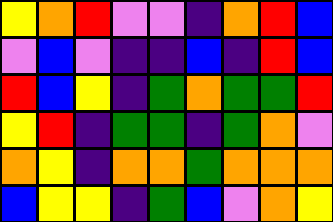[["yellow", "orange", "red", "violet", "violet", "indigo", "orange", "red", "blue"], ["violet", "blue", "violet", "indigo", "indigo", "blue", "indigo", "red", "blue"], ["red", "blue", "yellow", "indigo", "green", "orange", "green", "green", "red"], ["yellow", "red", "indigo", "green", "green", "indigo", "green", "orange", "violet"], ["orange", "yellow", "indigo", "orange", "orange", "green", "orange", "orange", "orange"], ["blue", "yellow", "yellow", "indigo", "green", "blue", "violet", "orange", "yellow"]]